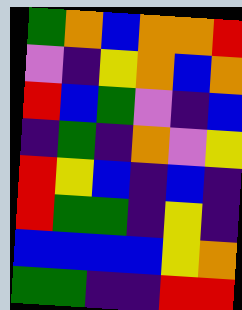[["green", "orange", "blue", "orange", "orange", "red"], ["violet", "indigo", "yellow", "orange", "blue", "orange"], ["red", "blue", "green", "violet", "indigo", "blue"], ["indigo", "green", "indigo", "orange", "violet", "yellow"], ["red", "yellow", "blue", "indigo", "blue", "indigo"], ["red", "green", "green", "indigo", "yellow", "indigo"], ["blue", "blue", "blue", "blue", "yellow", "orange"], ["green", "green", "indigo", "indigo", "red", "red"]]